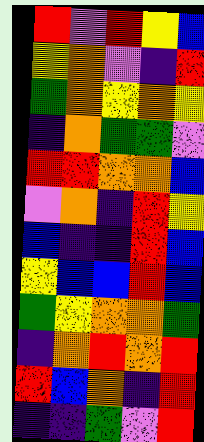[["red", "violet", "red", "yellow", "blue"], ["yellow", "orange", "violet", "indigo", "red"], ["green", "orange", "yellow", "orange", "yellow"], ["indigo", "orange", "green", "green", "violet"], ["red", "red", "orange", "orange", "blue"], ["violet", "orange", "indigo", "red", "yellow"], ["blue", "indigo", "indigo", "red", "blue"], ["yellow", "blue", "blue", "red", "blue"], ["green", "yellow", "orange", "orange", "green"], ["indigo", "orange", "red", "orange", "red"], ["red", "blue", "orange", "indigo", "red"], ["indigo", "indigo", "green", "violet", "red"]]